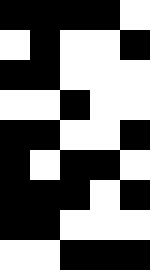[["black", "black", "black", "black", "white"], ["white", "black", "white", "white", "black"], ["black", "black", "white", "white", "white"], ["white", "white", "black", "white", "white"], ["black", "black", "white", "white", "black"], ["black", "white", "black", "black", "white"], ["black", "black", "black", "white", "black"], ["black", "black", "white", "white", "white"], ["white", "white", "black", "black", "black"]]